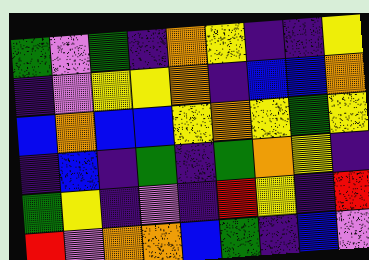[["green", "violet", "green", "indigo", "orange", "yellow", "indigo", "indigo", "yellow"], ["indigo", "violet", "yellow", "yellow", "orange", "indigo", "blue", "blue", "orange"], ["blue", "orange", "blue", "blue", "yellow", "orange", "yellow", "green", "yellow"], ["indigo", "blue", "indigo", "green", "indigo", "green", "orange", "yellow", "indigo"], ["green", "yellow", "indigo", "violet", "indigo", "red", "yellow", "indigo", "red"], ["red", "violet", "orange", "orange", "blue", "green", "indigo", "blue", "violet"]]